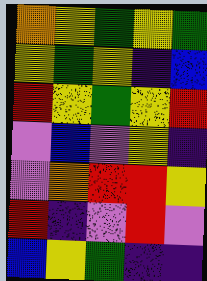[["orange", "yellow", "green", "yellow", "green"], ["yellow", "green", "yellow", "indigo", "blue"], ["red", "yellow", "green", "yellow", "red"], ["violet", "blue", "violet", "yellow", "indigo"], ["violet", "orange", "red", "red", "yellow"], ["red", "indigo", "violet", "red", "violet"], ["blue", "yellow", "green", "indigo", "indigo"]]